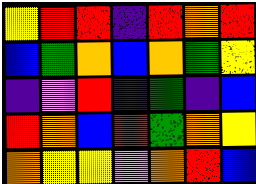[["yellow", "red", "red", "indigo", "red", "orange", "red"], ["blue", "green", "orange", "blue", "orange", "green", "yellow"], ["indigo", "violet", "red", "indigo", "green", "indigo", "blue"], ["red", "orange", "blue", "red", "green", "orange", "yellow"], ["orange", "yellow", "yellow", "violet", "orange", "red", "blue"]]